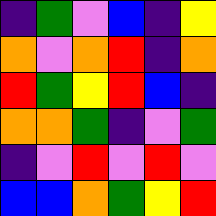[["indigo", "green", "violet", "blue", "indigo", "yellow"], ["orange", "violet", "orange", "red", "indigo", "orange"], ["red", "green", "yellow", "red", "blue", "indigo"], ["orange", "orange", "green", "indigo", "violet", "green"], ["indigo", "violet", "red", "violet", "red", "violet"], ["blue", "blue", "orange", "green", "yellow", "red"]]